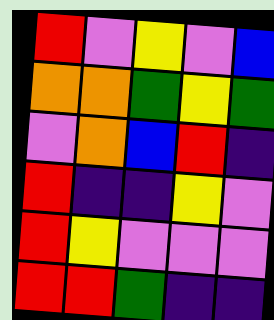[["red", "violet", "yellow", "violet", "blue"], ["orange", "orange", "green", "yellow", "green"], ["violet", "orange", "blue", "red", "indigo"], ["red", "indigo", "indigo", "yellow", "violet"], ["red", "yellow", "violet", "violet", "violet"], ["red", "red", "green", "indigo", "indigo"]]